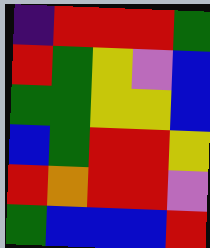[["indigo", "red", "red", "red", "green"], ["red", "green", "yellow", "violet", "blue"], ["green", "green", "yellow", "yellow", "blue"], ["blue", "green", "red", "red", "yellow"], ["red", "orange", "red", "red", "violet"], ["green", "blue", "blue", "blue", "red"]]